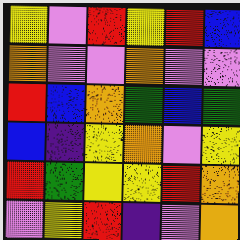[["yellow", "violet", "red", "yellow", "red", "blue"], ["orange", "violet", "violet", "orange", "violet", "violet"], ["red", "blue", "orange", "green", "blue", "green"], ["blue", "indigo", "yellow", "orange", "violet", "yellow"], ["red", "green", "yellow", "yellow", "red", "orange"], ["violet", "yellow", "red", "indigo", "violet", "orange"]]